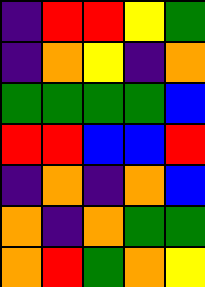[["indigo", "red", "red", "yellow", "green"], ["indigo", "orange", "yellow", "indigo", "orange"], ["green", "green", "green", "green", "blue"], ["red", "red", "blue", "blue", "red"], ["indigo", "orange", "indigo", "orange", "blue"], ["orange", "indigo", "orange", "green", "green"], ["orange", "red", "green", "orange", "yellow"]]